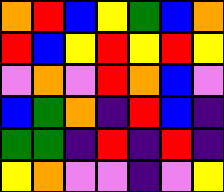[["orange", "red", "blue", "yellow", "green", "blue", "orange"], ["red", "blue", "yellow", "red", "yellow", "red", "yellow"], ["violet", "orange", "violet", "red", "orange", "blue", "violet"], ["blue", "green", "orange", "indigo", "red", "blue", "indigo"], ["green", "green", "indigo", "red", "indigo", "red", "indigo"], ["yellow", "orange", "violet", "violet", "indigo", "violet", "yellow"]]